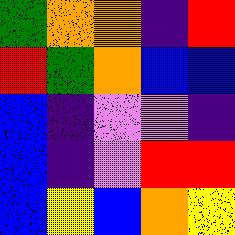[["green", "orange", "orange", "indigo", "red"], ["red", "green", "orange", "blue", "blue"], ["blue", "indigo", "violet", "violet", "indigo"], ["blue", "indigo", "violet", "red", "red"], ["blue", "yellow", "blue", "orange", "yellow"]]